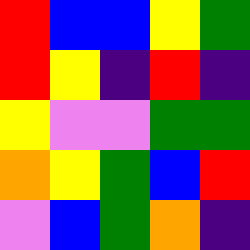[["red", "blue", "blue", "yellow", "green"], ["red", "yellow", "indigo", "red", "indigo"], ["yellow", "violet", "violet", "green", "green"], ["orange", "yellow", "green", "blue", "red"], ["violet", "blue", "green", "orange", "indigo"]]